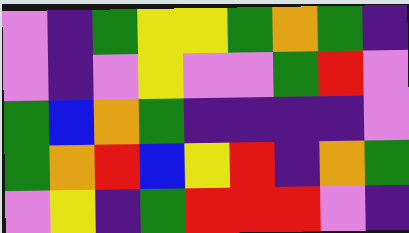[["violet", "indigo", "green", "yellow", "yellow", "green", "orange", "green", "indigo"], ["violet", "indigo", "violet", "yellow", "violet", "violet", "green", "red", "violet"], ["green", "blue", "orange", "green", "indigo", "indigo", "indigo", "indigo", "violet"], ["green", "orange", "red", "blue", "yellow", "red", "indigo", "orange", "green"], ["violet", "yellow", "indigo", "green", "red", "red", "red", "violet", "indigo"]]